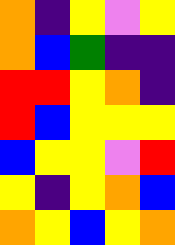[["orange", "indigo", "yellow", "violet", "yellow"], ["orange", "blue", "green", "indigo", "indigo"], ["red", "red", "yellow", "orange", "indigo"], ["red", "blue", "yellow", "yellow", "yellow"], ["blue", "yellow", "yellow", "violet", "red"], ["yellow", "indigo", "yellow", "orange", "blue"], ["orange", "yellow", "blue", "yellow", "orange"]]